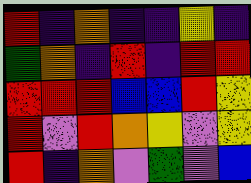[["red", "indigo", "orange", "indigo", "indigo", "yellow", "indigo"], ["green", "orange", "indigo", "red", "indigo", "red", "red"], ["red", "red", "red", "blue", "blue", "red", "yellow"], ["red", "violet", "red", "orange", "yellow", "violet", "yellow"], ["red", "indigo", "orange", "violet", "green", "violet", "blue"]]